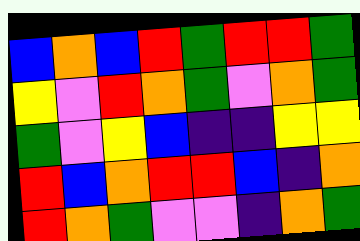[["blue", "orange", "blue", "red", "green", "red", "red", "green"], ["yellow", "violet", "red", "orange", "green", "violet", "orange", "green"], ["green", "violet", "yellow", "blue", "indigo", "indigo", "yellow", "yellow"], ["red", "blue", "orange", "red", "red", "blue", "indigo", "orange"], ["red", "orange", "green", "violet", "violet", "indigo", "orange", "green"]]